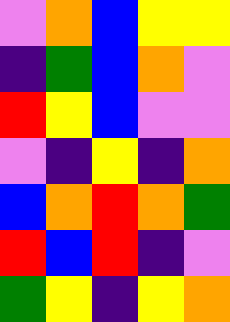[["violet", "orange", "blue", "yellow", "yellow"], ["indigo", "green", "blue", "orange", "violet"], ["red", "yellow", "blue", "violet", "violet"], ["violet", "indigo", "yellow", "indigo", "orange"], ["blue", "orange", "red", "orange", "green"], ["red", "blue", "red", "indigo", "violet"], ["green", "yellow", "indigo", "yellow", "orange"]]